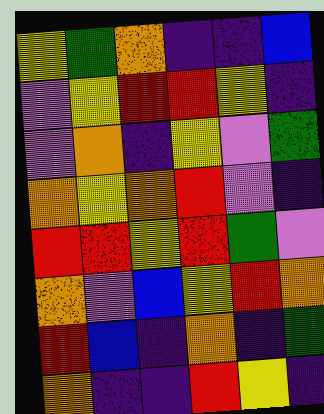[["yellow", "green", "orange", "indigo", "indigo", "blue"], ["violet", "yellow", "red", "red", "yellow", "indigo"], ["violet", "orange", "indigo", "yellow", "violet", "green"], ["orange", "yellow", "orange", "red", "violet", "indigo"], ["red", "red", "yellow", "red", "green", "violet"], ["orange", "violet", "blue", "yellow", "red", "orange"], ["red", "blue", "indigo", "orange", "indigo", "green"], ["orange", "indigo", "indigo", "red", "yellow", "indigo"]]